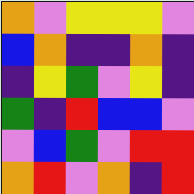[["orange", "violet", "yellow", "yellow", "yellow", "violet"], ["blue", "orange", "indigo", "indigo", "orange", "indigo"], ["indigo", "yellow", "green", "violet", "yellow", "indigo"], ["green", "indigo", "red", "blue", "blue", "violet"], ["violet", "blue", "green", "violet", "red", "red"], ["orange", "red", "violet", "orange", "indigo", "red"]]